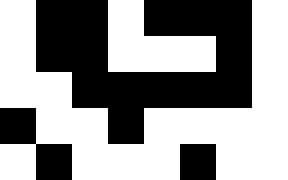[["white", "black", "black", "white", "black", "black", "black", "white"], ["white", "black", "black", "white", "white", "white", "black", "white"], ["white", "white", "black", "black", "black", "black", "black", "white"], ["black", "white", "white", "black", "white", "white", "white", "white"], ["white", "black", "white", "white", "white", "black", "white", "white"]]